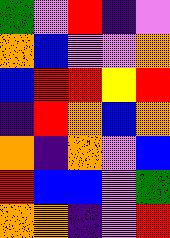[["green", "violet", "red", "indigo", "violet"], ["orange", "blue", "violet", "violet", "orange"], ["blue", "red", "red", "yellow", "red"], ["indigo", "red", "orange", "blue", "orange"], ["orange", "indigo", "orange", "violet", "blue"], ["red", "blue", "blue", "violet", "green"], ["orange", "orange", "indigo", "violet", "red"]]